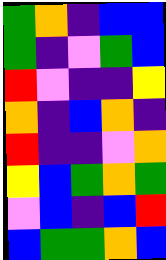[["green", "orange", "indigo", "blue", "blue"], ["green", "indigo", "violet", "green", "blue"], ["red", "violet", "indigo", "indigo", "yellow"], ["orange", "indigo", "blue", "orange", "indigo"], ["red", "indigo", "indigo", "violet", "orange"], ["yellow", "blue", "green", "orange", "green"], ["violet", "blue", "indigo", "blue", "red"], ["blue", "green", "green", "orange", "blue"]]